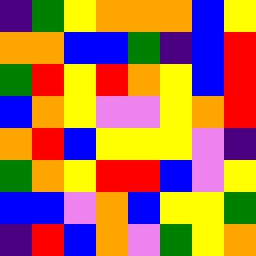[["indigo", "green", "yellow", "orange", "orange", "orange", "blue", "yellow"], ["orange", "orange", "blue", "blue", "green", "indigo", "blue", "red"], ["green", "red", "yellow", "red", "orange", "yellow", "blue", "red"], ["blue", "orange", "yellow", "violet", "violet", "yellow", "orange", "red"], ["orange", "red", "blue", "yellow", "yellow", "yellow", "violet", "indigo"], ["green", "orange", "yellow", "red", "red", "blue", "violet", "yellow"], ["blue", "blue", "violet", "orange", "blue", "yellow", "yellow", "green"], ["indigo", "red", "blue", "orange", "violet", "green", "yellow", "orange"]]